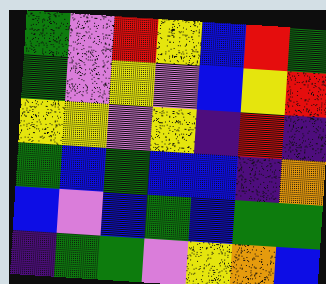[["green", "violet", "red", "yellow", "blue", "red", "green"], ["green", "violet", "yellow", "violet", "blue", "yellow", "red"], ["yellow", "yellow", "violet", "yellow", "indigo", "red", "indigo"], ["green", "blue", "green", "blue", "blue", "indigo", "orange"], ["blue", "violet", "blue", "green", "blue", "green", "green"], ["indigo", "green", "green", "violet", "yellow", "orange", "blue"]]